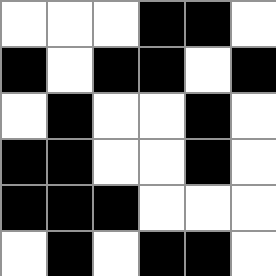[["white", "white", "white", "black", "black", "white"], ["black", "white", "black", "black", "white", "black"], ["white", "black", "white", "white", "black", "white"], ["black", "black", "white", "white", "black", "white"], ["black", "black", "black", "white", "white", "white"], ["white", "black", "white", "black", "black", "white"]]